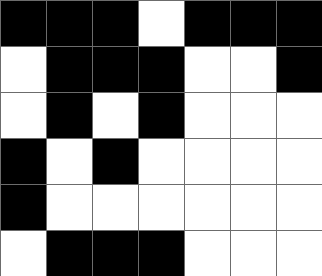[["black", "black", "black", "white", "black", "black", "black"], ["white", "black", "black", "black", "white", "white", "black"], ["white", "black", "white", "black", "white", "white", "white"], ["black", "white", "black", "white", "white", "white", "white"], ["black", "white", "white", "white", "white", "white", "white"], ["white", "black", "black", "black", "white", "white", "white"]]